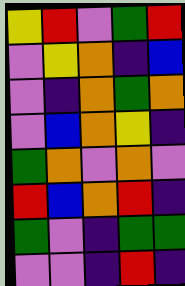[["yellow", "red", "violet", "green", "red"], ["violet", "yellow", "orange", "indigo", "blue"], ["violet", "indigo", "orange", "green", "orange"], ["violet", "blue", "orange", "yellow", "indigo"], ["green", "orange", "violet", "orange", "violet"], ["red", "blue", "orange", "red", "indigo"], ["green", "violet", "indigo", "green", "green"], ["violet", "violet", "indigo", "red", "indigo"]]